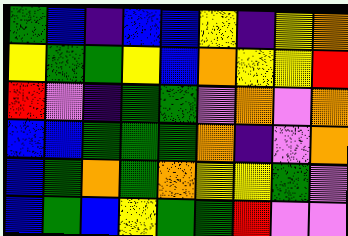[["green", "blue", "indigo", "blue", "blue", "yellow", "indigo", "yellow", "orange"], ["yellow", "green", "green", "yellow", "blue", "orange", "yellow", "yellow", "red"], ["red", "violet", "indigo", "green", "green", "violet", "orange", "violet", "orange"], ["blue", "blue", "green", "green", "green", "orange", "indigo", "violet", "orange"], ["blue", "green", "orange", "green", "orange", "yellow", "yellow", "green", "violet"], ["blue", "green", "blue", "yellow", "green", "green", "red", "violet", "violet"]]